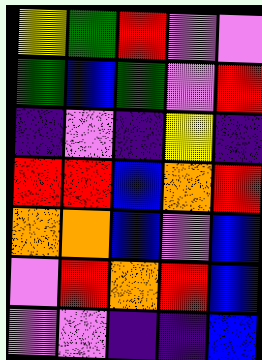[["yellow", "green", "red", "violet", "violet"], ["green", "blue", "green", "violet", "red"], ["indigo", "violet", "indigo", "yellow", "indigo"], ["red", "red", "blue", "orange", "red"], ["orange", "orange", "blue", "violet", "blue"], ["violet", "red", "orange", "red", "blue"], ["violet", "violet", "indigo", "indigo", "blue"]]